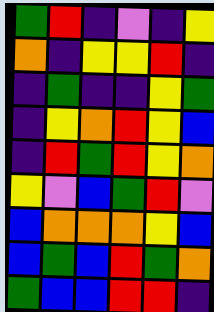[["green", "red", "indigo", "violet", "indigo", "yellow"], ["orange", "indigo", "yellow", "yellow", "red", "indigo"], ["indigo", "green", "indigo", "indigo", "yellow", "green"], ["indigo", "yellow", "orange", "red", "yellow", "blue"], ["indigo", "red", "green", "red", "yellow", "orange"], ["yellow", "violet", "blue", "green", "red", "violet"], ["blue", "orange", "orange", "orange", "yellow", "blue"], ["blue", "green", "blue", "red", "green", "orange"], ["green", "blue", "blue", "red", "red", "indigo"]]